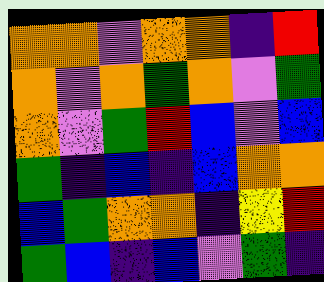[["orange", "orange", "violet", "orange", "orange", "indigo", "red"], ["orange", "violet", "orange", "green", "orange", "violet", "green"], ["orange", "violet", "green", "red", "blue", "violet", "blue"], ["green", "indigo", "blue", "indigo", "blue", "orange", "orange"], ["blue", "green", "orange", "orange", "indigo", "yellow", "red"], ["green", "blue", "indigo", "blue", "violet", "green", "indigo"]]